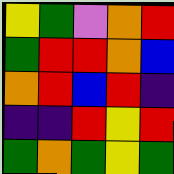[["yellow", "green", "violet", "orange", "red"], ["green", "red", "red", "orange", "blue"], ["orange", "red", "blue", "red", "indigo"], ["indigo", "indigo", "red", "yellow", "red"], ["green", "orange", "green", "yellow", "green"]]